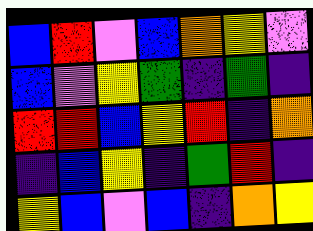[["blue", "red", "violet", "blue", "orange", "yellow", "violet"], ["blue", "violet", "yellow", "green", "indigo", "green", "indigo"], ["red", "red", "blue", "yellow", "red", "indigo", "orange"], ["indigo", "blue", "yellow", "indigo", "green", "red", "indigo"], ["yellow", "blue", "violet", "blue", "indigo", "orange", "yellow"]]